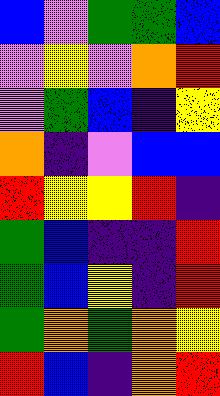[["blue", "violet", "green", "green", "blue"], ["violet", "yellow", "violet", "orange", "red"], ["violet", "green", "blue", "indigo", "yellow"], ["orange", "indigo", "violet", "blue", "blue"], ["red", "yellow", "yellow", "red", "indigo"], ["green", "blue", "indigo", "indigo", "red"], ["green", "blue", "yellow", "indigo", "red"], ["green", "orange", "green", "orange", "yellow"], ["red", "blue", "indigo", "orange", "red"]]